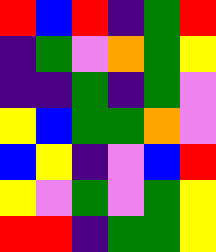[["red", "blue", "red", "indigo", "green", "red"], ["indigo", "green", "violet", "orange", "green", "yellow"], ["indigo", "indigo", "green", "indigo", "green", "violet"], ["yellow", "blue", "green", "green", "orange", "violet"], ["blue", "yellow", "indigo", "violet", "blue", "red"], ["yellow", "violet", "green", "violet", "green", "yellow"], ["red", "red", "indigo", "green", "green", "yellow"]]